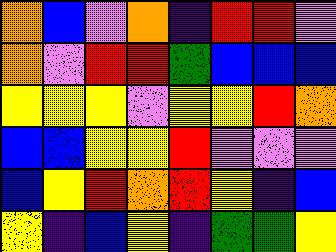[["orange", "blue", "violet", "orange", "indigo", "red", "red", "violet"], ["orange", "violet", "red", "red", "green", "blue", "blue", "blue"], ["yellow", "yellow", "yellow", "violet", "yellow", "yellow", "red", "orange"], ["blue", "blue", "yellow", "yellow", "red", "violet", "violet", "violet"], ["blue", "yellow", "red", "orange", "red", "yellow", "indigo", "blue"], ["yellow", "indigo", "blue", "yellow", "indigo", "green", "green", "yellow"]]